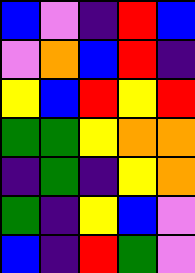[["blue", "violet", "indigo", "red", "blue"], ["violet", "orange", "blue", "red", "indigo"], ["yellow", "blue", "red", "yellow", "red"], ["green", "green", "yellow", "orange", "orange"], ["indigo", "green", "indigo", "yellow", "orange"], ["green", "indigo", "yellow", "blue", "violet"], ["blue", "indigo", "red", "green", "violet"]]